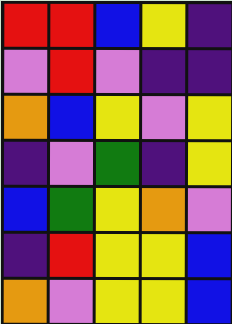[["red", "red", "blue", "yellow", "indigo"], ["violet", "red", "violet", "indigo", "indigo"], ["orange", "blue", "yellow", "violet", "yellow"], ["indigo", "violet", "green", "indigo", "yellow"], ["blue", "green", "yellow", "orange", "violet"], ["indigo", "red", "yellow", "yellow", "blue"], ["orange", "violet", "yellow", "yellow", "blue"]]